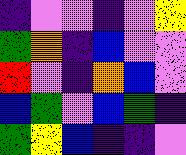[["indigo", "violet", "violet", "indigo", "violet", "yellow"], ["green", "orange", "indigo", "blue", "violet", "violet"], ["red", "violet", "indigo", "orange", "blue", "violet"], ["blue", "green", "violet", "blue", "green", "indigo"], ["green", "yellow", "blue", "indigo", "indigo", "violet"]]